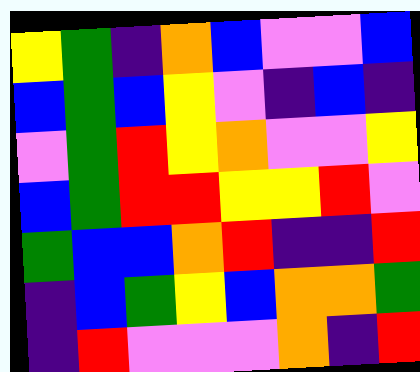[["yellow", "green", "indigo", "orange", "blue", "violet", "violet", "blue"], ["blue", "green", "blue", "yellow", "violet", "indigo", "blue", "indigo"], ["violet", "green", "red", "yellow", "orange", "violet", "violet", "yellow"], ["blue", "green", "red", "red", "yellow", "yellow", "red", "violet"], ["green", "blue", "blue", "orange", "red", "indigo", "indigo", "red"], ["indigo", "blue", "green", "yellow", "blue", "orange", "orange", "green"], ["indigo", "red", "violet", "violet", "violet", "orange", "indigo", "red"]]